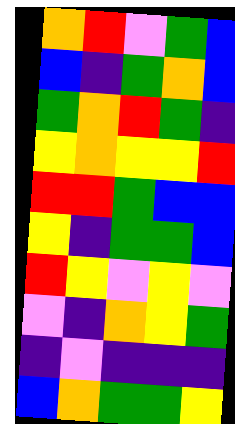[["orange", "red", "violet", "green", "blue"], ["blue", "indigo", "green", "orange", "blue"], ["green", "orange", "red", "green", "indigo"], ["yellow", "orange", "yellow", "yellow", "red"], ["red", "red", "green", "blue", "blue"], ["yellow", "indigo", "green", "green", "blue"], ["red", "yellow", "violet", "yellow", "violet"], ["violet", "indigo", "orange", "yellow", "green"], ["indigo", "violet", "indigo", "indigo", "indigo"], ["blue", "orange", "green", "green", "yellow"]]